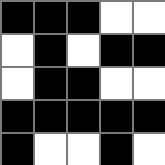[["black", "black", "black", "white", "white"], ["white", "black", "white", "black", "black"], ["white", "black", "black", "white", "white"], ["black", "black", "black", "black", "black"], ["black", "white", "white", "black", "white"]]